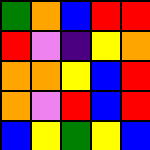[["green", "orange", "blue", "red", "red"], ["red", "violet", "indigo", "yellow", "orange"], ["orange", "orange", "yellow", "blue", "red"], ["orange", "violet", "red", "blue", "red"], ["blue", "yellow", "green", "yellow", "blue"]]